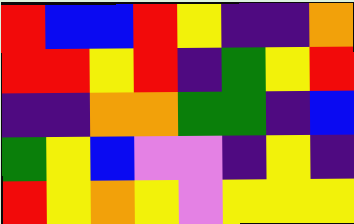[["red", "blue", "blue", "red", "yellow", "indigo", "indigo", "orange"], ["red", "red", "yellow", "red", "indigo", "green", "yellow", "red"], ["indigo", "indigo", "orange", "orange", "green", "green", "indigo", "blue"], ["green", "yellow", "blue", "violet", "violet", "indigo", "yellow", "indigo"], ["red", "yellow", "orange", "yellow", "violet", "yellow", "yellow", "yellow"]]